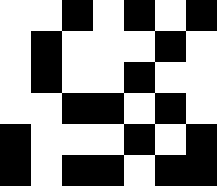[["white", "white", "black", "white", "black", "white", "black"], ["white", "black", "white", "white", "white", "black", "white"], ["white", "black", "white", "white", "black", "white", "white"], ["white", "white", "black", "black", "white", "black", "white"], ["black", "white", "white", "white", "black", "white", "black"], ["black", "white", "black", "black", "white", "black", "black"]]